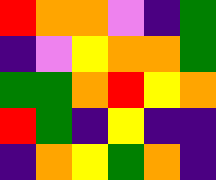[["red", "orange", "orange", "violet", "indigo", "green"], ["indigo", "violet", "yellow", "orange", "orange", "green"], ["green", "green", "orange", "red", "yellow", "orange"], ["red", "green", "indigo", "yellow", "indigo", "indigo"], ["indigo", "orange", "yellow", "green", "orange", "indigo"]]